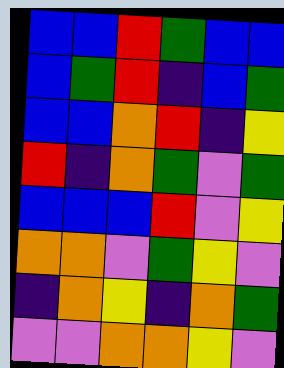[["blue", "blue", "red", "green", "blue", "blue"], ["blue", "green", "red", "indigo", "blue", "green"], ["blue", "blue", "orange", "red", "indigo", "yellow"], ["red", "indigo", "orange", "green", "violet", "green"], ["blue", "blue", "blue", "red", "violet", "yellow"], ["orange", "orange", "violet", "green", "yellow", "violet"], ["indigo", "orange", "yellow", "indigo", "orange", "green"], ["violet", "violet", "orange", "orange", "yellow", "violet"]]